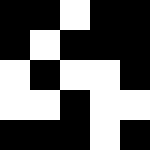[["black", "black", "white", "black", "black"], ["black", "white", "black", "black", "black"], ["white", "black", "white", "white", "black"], ["white", "white", "black", "white", "white"], ["black", "black", "black", "white", "black"]]